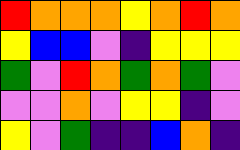[["red", "orange", "orange", "orange", "yellow", "orange", "red", "orange"], ["yellow", "blue", "blue", "violet", "indigo", "yellow", "yellow", "yellow"], ["green", "violet", "red", "orange", "green", "orange", "green", "violet"], ["violet", "violet", "orange", "violet", "yellow", "yellow", "indigo", "violet"], ["yellow", "violet", "green", "indigo", "indigo", "blue", "orange", "indigo"]]